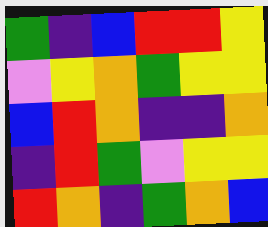[["green", "indigo", "blue", "red", "red", "yellow"], ["violet", "yellow", "orange", "green", "yellow", "yellow"], ["blue", "red", "orange", "indigo", "indigo", "orange"], ["indigo", "red", "green", "violet", "yellow", "yellow"], ["red", "orange", "indigo", "green", "orange", "blue"]]